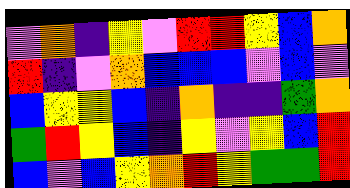[["violet", "orange", "indigo", "yellow", "violet", "red", "red", "yellow", "blue", "orange"], ["red", "indigo", "violet", "orange", "blue", "blue", "blue", "violet", "blue", "violet"], ["blue", "yellow", "yellow", "blue", "indigo", "orange", "indigo", "indigo", "green", "orange"], ["green", "red", "yellow", "blue", "indigo", "yellow", "violet", "yellow", "blue", "red"], ["blue", "violet", "blue", "yellow", "orange", "red", "yellow", "green", "green", "red"]]